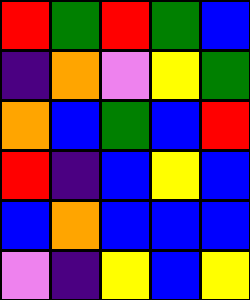[["red", "green", "red", "green", "blue"], ["indigo", "orange", "violet", "yellow", "green"], ["orange", "blue", "green", "blue", "red"], ["red", "indigo", "blue", "yellow", "blue"], ["blue", "orange", "blue", "blue", "blue"], ["violet", "indigo", "yellow", "blue", "yellow"]]